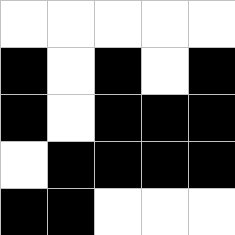[["white", "white", "white", "white", "white"], ["black", "white", "black", "white", "black"], ["black", "white", "black", "black", "black"], ["white", "black", "black", "black", "black"], ["black", "black", "white", "white", "white"]]